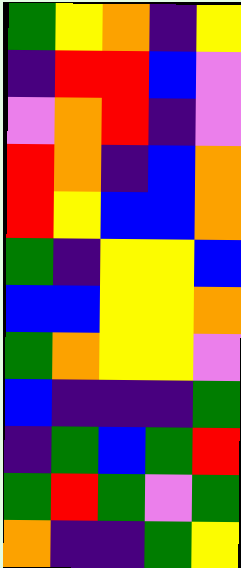[["green", "yellow", "orange", "indigo", "yellow"], ["indigo", "red", "red", "blue", "violet"], ["violet", "orange", "red", "indigo", "violet"], ["red", "orange", "indigo", "blue", "orange"], ["red", "yellow", "blue", "blue", "orange"], ["green", "indigo", "yellow", "yellow", "blue"], ["blue", "blue", "yellow", "yellow", "orange"], ["green", "orange", "yellow", "yellow", "violet"], ["blue", "indigo", "indigo", "indigo", "green"], ["indigo", "green", "blue", "green", "red"], ["green", "red", "green", "violet", "green"], ["orange", "indigo", "indigo", "green", "yellow"]]